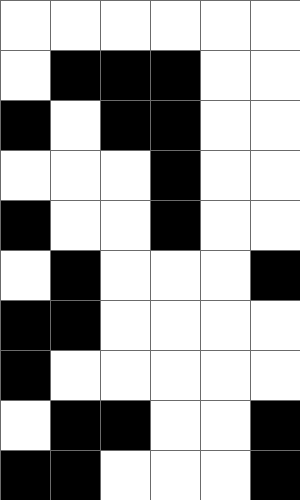[["white", "white", "white", "white", "white", "white"], ["white", "black", "black", "black", "white", "white"], ["black", "white", "black", "black", "white", "white"], ["white", "white", "white", "black", "white", "white"], ["black", "white", "white", "black", "white", "white"], ["white", "black", "white", "white", "white", "black"], ["black", "black", "white", "white", "white", "white"], ["black", "white", "white", "white", "white", "white"], ["white", "black", "black", "white", "white", "black"], ["black", "black", "white", "white", "white", "black"]]